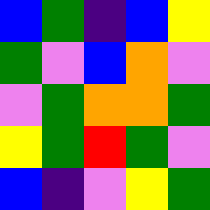[["blue", "green", "indigo", "blue", "yellow"], ["green", "violet", "blue", "orange", "violet"], ["violet", "green", "orange", "orange", "green"], ["yellow", "green", "red", "green", "violet"], ["blue", "indigo", "violet", "yellow", "green"]]